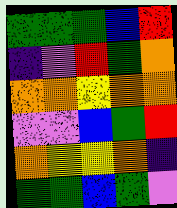[["green", "green", "green", "blue", "red"], ["indigo", "violet", "red", "green", "orange"], ["orange", "orange", "yellow", "orange", "orange"], ["violet", "violet", "blue", "green", "red"], ["orange", "yellow", "yellow", "orange", "indigo"], ["green", "green", "blue", "green", "violet"]]